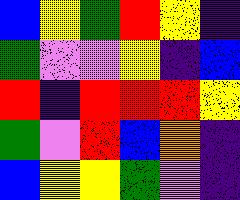[["blue", "yellow", "green", "red", "yellow", "indigo"], ["green", "violet", "violet", "yellow", "indigo", "blue"], ["red", "indigo", "red", "red", "red", "yellow"], ["green", "violet", "red", "blue", "orange", "indigo"], ["blue", "yellow", "yellow", "green", "violet", "indigo"]]